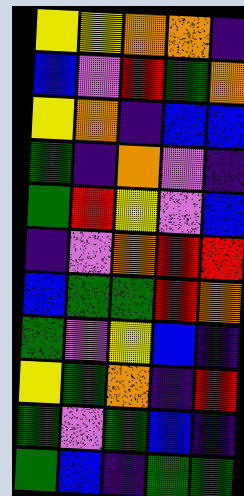[["yellow", "yellow", "orange", "orange", "indigo"], ["blue", "violet", "red", "green", "orange"], ["yellow", "orange", "indigo", "blue", "blue"], ["green", "indigo", "orange", "violet", "indigo"], ["green", "red", "yellow", "violet", "blue"], ["indigo", "violet", "orange", "red", "red"], ["blue", "green", "green", "red", "orange"], ["green", "violet", "yellow", "blue", "indigo"], ["yellow", "green", "orange", "indigo", "red"], ["green", "violet", "green", "blue", "indigo"], ["green", "blue", "indigo", "green", "green"]]